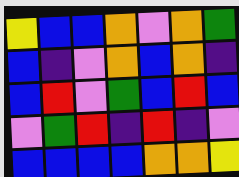[["yellow", "blue", "blue", "orange", "violet", "orange", "green"], ["blue", "indigo", "violet", "orange", "blue", "orange", "indigo"], ["blue", "red", "violet", "green", "blue", "red", "blue"], ["violet", "green", "red", "indigo", "red", "indigo", "violet"], ["blue", "blue", "blue", "blue", "orange", "orange", "yellow"]]